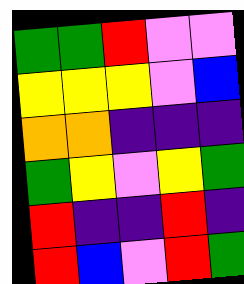[["green", "green", "red", "violet", "violet"], ["yellow", "yellow", "yellow", "violet", "blue"], ["orange", "orange", "indigo", "indigo", "indigo"], ["green", "yellow", "violet", "yellow", "green"], ["red", "indigo", "indigo", "red", "indigo"], ["red", "blue", "violet", "red", "green"]]